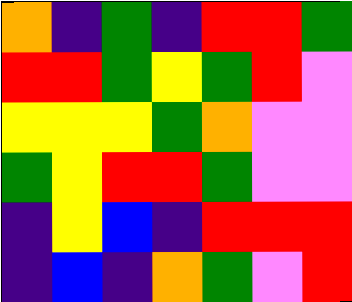[["orange", "indigo", "green", "indigo", "red", "red", "green"], ["red", "red", "green", "yellow", "green", "red", "violet"], ["yellow", "yellow", "yellow", "green", "orange", "violet", "violet"], ["green", "yellow", "red", "red", "green", "violet", "violet"], ["indigo", "yellow", "blue", "indigo", "red", "red", "red"], ["indigo", "blue", "indigo", "orange", "green", "violet", "red"]]